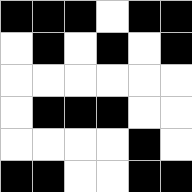[["black", "black", "black", "white", "black", "black"], ["white", "black", "white", "black", "white", "black"], ["white", "white", "white", "white", "white", "white"], ["white", "black", "black", "black", "white", "white"], ["white", "white", "white", "white", "black", "white"], ["black", "black", "white", "white", "black", "black"]]